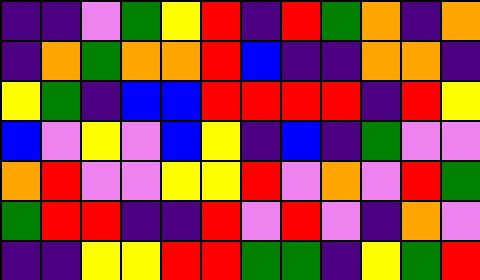[["indigo", "indigo", "violet", "green", "yellow", "red", "indigo", "red", "green", "orange", "indigo", "orange"], ["indigo", "orange", "green", "orange", "orange", "red", "blue", "indigo", "indigo", "orange", "orange", "indigo"], ["yellow", "green", "indigo", "blue", "blue", "red", "red", "red", "red", "indigo", "red", "yellow"], ["blue", "violet", "yellow", "violet", "blue", "yellow", "indigo", "blue", "indigo", "green", "violet", "violet"], ["orange", "red", "violet", "violet", "yellow", "yellow", "red", "violet", "orange", "violet", "red", "green"], ["green", "red", "red", "indigo", "indigo", "red", "violet", "red", "violet", "indigo", "orange", "violet"], ["indigo", "indigo", "yellow", "yellow", "red", "red", "green", "green", "indigo", "yellow", "green", "red"]]